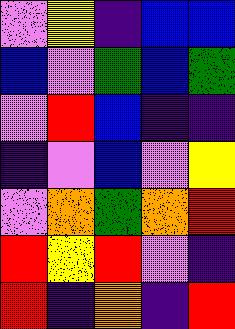[["violet", "yellow", "indigo", "blue", "blue"], ["blue", "violet", "green", "blue", "green"], ["violet", "red", "blue", "indigo", "indigo"], ["indigo", "violet", "blue", "violet", "yellow"], ["violet", "orange", "green", "orange", "red"], ["red", "yellow", "red", "violet", "indigo"], ["red", "indigo", "orange", "indigo", "red"]]